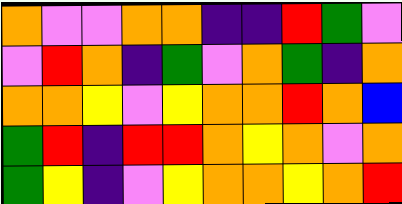[["orange", "violet", "violet", "orange", "orange", "indigo", "indigo", "red", "green", "violet"], ["violet", "red", "orange", "indigo", "green", "violet", "orange", "green", "indigo", "orange"], ["orange", "orange", "yellow", "violet", "yellow", "orange", "orange", "red", "orange", "blue"], ["green", "red", "indigo", "red", "red", "orange", "yellow", "orange", "violet", "orange"], ["green", "yellow", "indigo", "violet", "yellow", "orange", "orange", "yellow", "orange", "red"]]